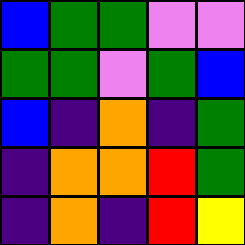[["blue", "green", "green", "violet", "violet"], ["green", "green", "violet", "green", "blue"], ["blue", "indigo", "orange", "indigo", "green"], ["indigo", "orange", "orange", "red", "green"], ["indigo", "orange", "indigo", "red", "yellow"]]